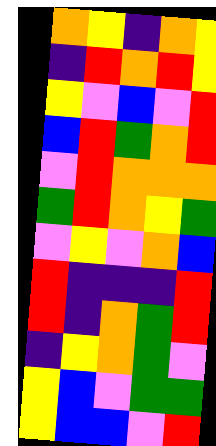[["orange", "yellow", "indigo", "orange", "yellow"], ["indigo", "red", "orange", "red", "yellow"], ["yellow", "violet", "blue", "violet", "red"], ["blue", "red", "green", "orange", "red"], ["violet", "red", "orange", "orange", "orange"], ["green", "red", "orange", "yellow", "green"], ["violet", "yellow", "violet", "orange", "blue"], ["red", "indigo", "indigo", "indigo", "red"], ["red", "indigo", "orange", "green", "red"], ["indigo", "yellow", "orange", "green", "violet"], ["yellow", "blue", "violet", "green", "green"], ["yellow", "blue", "blue", "violet", "red"]]